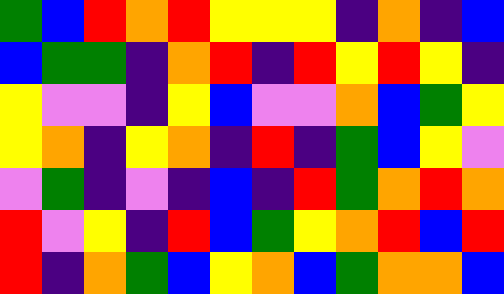[["green", "blue", "red", "orange", "red", "yellow", "yellow", "yellow", "indigo", "orange", "indigo", "blue"], ["blue", "green", "green", "indigo", "orange", "red", "indigo", "red", "yellow", "red", "yellow", "indigo"], ["yellow", "violet", "violet", "indigo", "yellow", "blue", "violet", "violet", "orange", "blue", "green", "yellow"], ["yellow", "orange", "indigo", "yellow", "orange", "indigo", "red", "indigo", "green", "blue", "yellow", "violet"], ["violet", "green", "indigo", "violet", "indigo", "blue", "indigo", "red", "green", "orange", "red", "orange"], ["red", "violet", "yellow", "indigo", "red", "blue", "green", "yellow", "orange", "red", "blue", "red"], ["red", "indigo", "orange", "green", "blue", "yellow", "orange", "blue", "green", "orange", "orange", "blue"]]